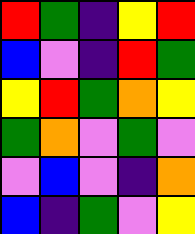[["red", "green", "indigo", "yellow", "red"], ["blue", "violet", "indigo", "red", "green"], ["yellow", "red", "green", "orange", "yellow"], ["green", "orange", "violet", "green", "violet"], ["violet", "blue", "violet", "indigo", "orange"], ["blue", "indigo", "green", "violet", "yellow"]]